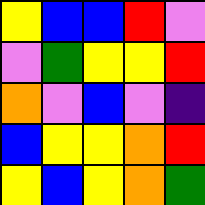[["yellow", "blue", "blue", "red", "violet"], ["violet", "green", "yellow", "yellow", "red"], ["orange", "violet", "blue", "violet", "indigo"], ["blue", "yellow", "yellow", "orange", "red"], ["yellow", "blue", "yellow", "orange", "green"]]